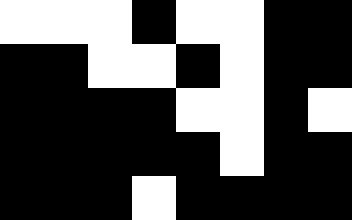[["white", "white", "white", "black", "white", "white", "black", "black"], ["black", "black", "white", "white", "black", "white", "black", "black"], ["black", "black", "black", "black", "white", "white", "black", "white"], ["black", "black", "black", "black", "black", "white", "black", "black"], ["black", "black", "black", "white", "black", "black", "black", "black"]]